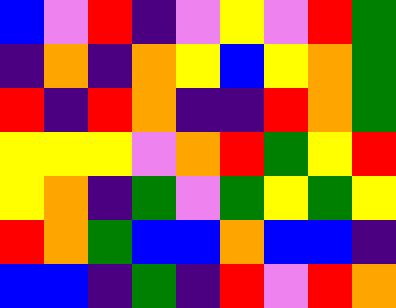[["blue", "violet", "red", "indigo", "violet", "yellow", "violet", "red", "green"], ["indigo", "orange", "indigo", "orange", "yellow", "blue", "yellow", "orange", "green"], ["red", "indigo", "red", "orange", "indigo", "indigo", "red", "orange", "green"], ["yellow", "yellow", "yellow", "violet", "orange", "red", "green", "yellow", "red"], ["yellow", "orange", "indigo", "green", "violet", "green", "yellow", "green", "yellow"], ["red", "orange", "green", "blue", "blue", "orange", "blue", "blue", "indigo"], ["blue", "blue", "indigo", "green", "indigo", "red", "violet", "red", "orange"]]